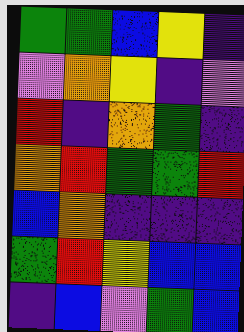[["green", "green", "blue", "yellow", "indigo"], ["violet", "orange", "yellow", "indigo", "violet"], ["red", "indigo", "orange", "green", "indigo"], ["orange", "red", "green", "green", "red"], ["blue", "orange", "indigo", "indigo", "indigo"], ["green", "red", "yellow", "blue", "blue"], ["indigo", "blue", "violet", "green", "blue"]]